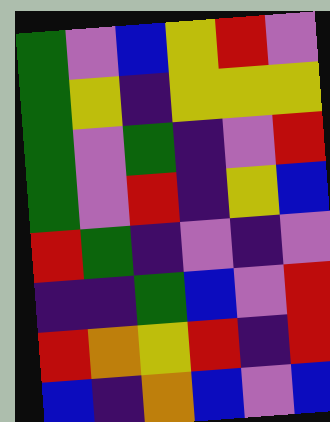[["green", "violet", "blue", "yellow", "red", "violet"], ["green", "yellow", "indigo", "yellow", "yellow", "yellow"], ["green", "violet", "green", "indigo", "violet", "red"], ["green", "violet", "red", "indigo", "yellow", "blue"], ["red", "green", "indigo", "violet", "indigo", "violet"], ["indigo", "indigo", "green", "blue", "violet", "red"], ["red", "orange", "yellow", "red", "indigo", "red"], ["blue", "indigo", "orange", "blue", "violet", "blue"]]